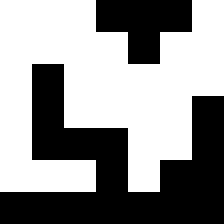[["white", "white", "white", "black", "black", "black", "white"], ["white", "white", "white", "white", "black", "white", "white"], ["white", "black", "white", "white", "white", "white", "white"], ["white", "black", "white", "white", "white", "white", "black"], ["white", "black", "black", "black", "white", "white", "black"], ["white", "white", "white", "black", "white", "black", "black"], ["black", "black", "black", "black", "black", "black", "black"]]